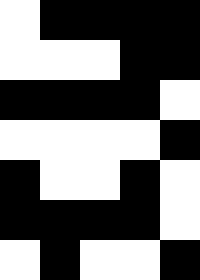[["white", "black", "black", "black", "black"], ["white", "white", "white", "black", "black"], ["black", "black", "black", "black", "white"], ["white", "white", "white", "white", "black"], ["black", "white", "white", "black", "white"], ["black", "black", "black", "black", "white"], ["white", "black", "white", "white", "black"]]